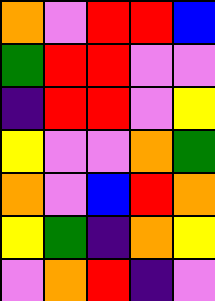[["orange", "violet", "red", "red", "blue"], ["green", "red", "red", "violet", "violet"], ["indigo", "red", "red", "violet", "yellow"], ["yellow", "violet", "violet", "orange", "green"], ["orange", "violet", "blue", "red", "orange"], ["yellow", "green", "indigo", "orange", "yellow"], ["violet", "orange", "red", "indigo", "violet"]]